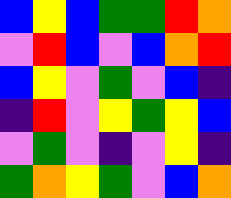[["blue", "yellow", "blue", "green", "green", "red", "orange"], ["violet", "red", "blue", "violet", "blue", "orange", "red"], ["blue", "yellow", "violet", "green", "violet", "blue", "indigo"], ["indigo", "red", "violet", "yellow", "green", "yellow", "blue"], ["violet", "green", "violet", "indigo", "violet", "yellow", "indigo"], ["green", "orange", "yellow", "green", "violet", "blue", "orange"]]